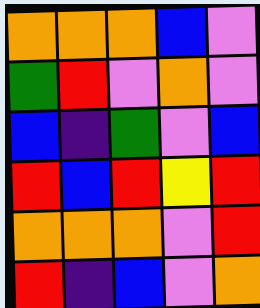[["orange", "orange", "orange", "blue", "violet"], ["green", "red", "violet", "orange", "violet"], ["blue", "indigo", "green", "violet", "blue"], ["red", "blue", "red", "yellow", "red"], ["orange", "orange", "orange", "violet", "red"], ["red", "indigo", "blue", "violet", "orange"]]